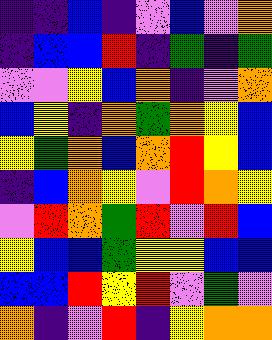[["indigo", "indigo", "blue", "indigo", "violet", "blue", "violet", "orange"], ["indigo", "blue", "blue", "red", "indigo", "green", "indigo", "green"], ["violet", "violet", "yellow", "blue", "orange", "indigo", "violet", "orange"], ["blue", "yellow", "indigo", "orange", "green", "orange", "yellow", "blue"], ["yellow", "green", "orange", "blue", "orange", "red", "yellow", "blue"], ["indigo", "blue", "orange", "yellow", "violet", "red", "orange", "yellow"], ["violet", "red", "orange", "green", "red", "violet", "red", "blue"], ["yellow", "blue", "blue", "green", "yellow", "yellow", "blue", "blue"], ["blue", "blue", "red", "yellow", "red", "violet", "green", "violet"], ["orange", "indigo", "violet", "red", "indigo", "yellow", "orange", "orange"]]